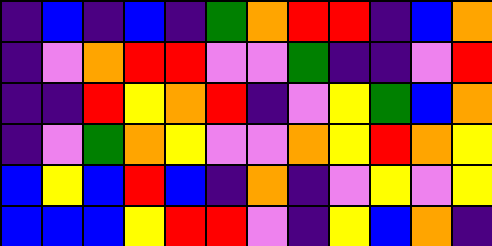[["indigo", "blue", "indigo", "blue", "indigo", "green", "orange", "red", "red", "indigo", "blue", "orange"], ["indigo", "violet", "orange", "red", "red", "violet", "violet", "green", "indigo", "indigo", "violet", "red"], ["indigo", "indigo", "red", "yellow", "orange", "red", "indigo", "violet", "yellow", "green", "blue", "orange"], ["indigo", "violet", "green", "orange", "yellow", "violet", "violet", "orange", "yellow", "red", "orange", "yellow"], ["blue", "yellow", "blue", "red", "blue", "indigo", "orange", "indigo", "violet", "yellow", "violet", "yellow"], ["blue", "blue", "blue", "yellow", "red", "red", "violet", "indigo", "yellow", "blue", "orange", "indigo"]]